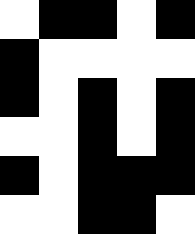[["white", "black", "black", "white", "black"], ["black", "white", "white", "white", "white"], ["black", "white", "black", "white", "black"], ["white", "white", "black", "white", "black"], ["black", "white", "black", "black", "black"], ["white", "white", "black", "black", "white"]]